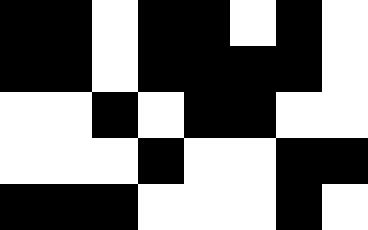[["black", "black", "white", "black", "black", "white", "black", "white"], ["black", "black", "white", "black", "black", "black", "black", "white"], ["white", "white", "black", "white", "black", "black", "white", "white"], ["white", "white", "white", "black", "white", "white", "black", "black"], ["black", "black", "black", "white", "white", "white", "black", "white"]]